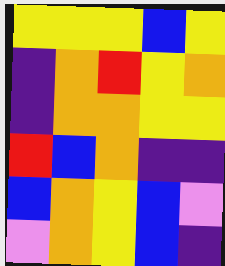[["yellow", "yellow", "yellow", "blue", "yellow"], ["indigo", "orange", "red", "yellow", "orange"], ["indigo", "orange", "orange", "yellow", "yellow"], ["red", "blue", "orange", "indigo", "indigo"], ["blue", "orange", "yellow", "blue", "violet"], ["violet", "orange", "yellow", "blue", "indigo"]]